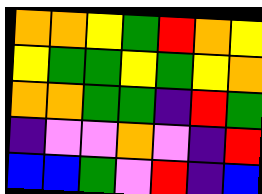[["orange", "orange", "yellow", "green", "red", "orange", "yellow"], ["yellow", "green", "green", "yellow", "green", "yellow", "orange"], ["orange", "orange", "green", "green", "indigo", "red", "green"], ["indigo", "violet", "violet", "orange", "violet", "indigo", "red"], ["blue", "blue", "green", "violet", "red", "indigo", "blue"]]